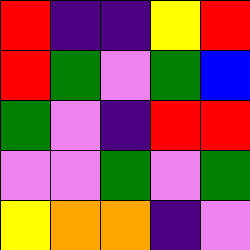[["red", "indigo", "indigo", "yellow", "red"], ["red", "green", "violet", "green", "blue"], ["green", "violet", "indigo", "red", "red"], ["violet", "violet", "green", "violet", "green"], ["yellow", "orange", "orange", "indigo", "violet"]]